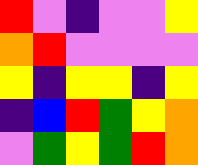[["red", "violet", "indigo", "violet", "violet", "yellow"], ["orange", "red", "violet", "violet", "violet", "violet"], ["yellow", "indigo", "yellow", "yellow", "indigo", "yellow"], ["indigo", "blue", "red", "green", "yellow", "orange"], ["violet", "green", "yellow", "green", "red", "orange"]]